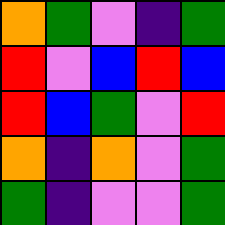[["orange", "green", "violet", "indigo", "green"], ["red", "violet", "blue", "red", "blue"], ["red", "blue", "green", "violet", "red"], ["orange", "indigo", "orange", "violet", "green"], ["green", "indigo", "violet", "violet", "green"]]